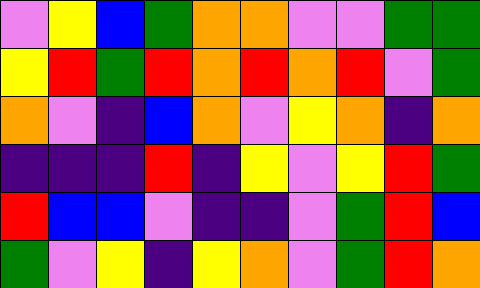[["violet", "yellow", "blue", "green", "orange", "orange", "violet", "violet", "green", "green"], ["yellow", "red", "green", "red", "orange", "red", "orange", "red", "violet", "green"], ["orange", "violet", "indigo", "blue", "orange", "violet", "yellow", "orange", "indigo", "orange"], ["indigo", "indigo", "indigo", "red", "indigo", "yellow", "violet", "yellow", "red", "green"], ["red", "blue", "blue", "violet", "indigo", "indigo", "violet", "green", "red", "blue"], ["green", "violet", "yellow", "indigo", "yellow", "orange", "violet", "green", "red", "orange"]]